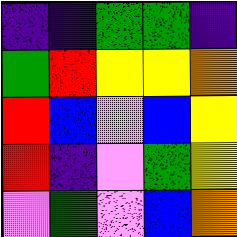[["indigo", "indigo", "green", "green", "indigo"], ["green", "red", "yellow", "yellow", "orange"], ["red", "blue", "violet", "blue", "yellow"], ["red", "indigo", "violet", "green", "yellow"], ["violet", "green", "violet", "blue", "orange"]]